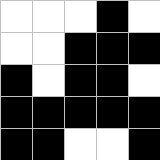[["white", "white", "white", "black", "white"], ["white", "white", "black", "black", "black"], ["black", "white", "black", "black", "white"], ["black", "black", "black", "black", "black"], ["black", "black", "white", "white", "black"]]